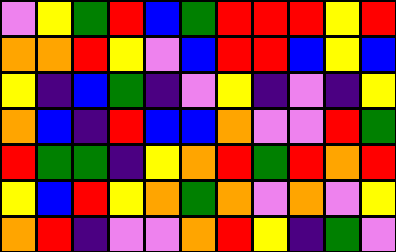[["violet", "yellow", "green", "red", "blue", "green", "red", "red", "red", "yellow", "red"], ["orange", "orange", "red", "yellow", "violet", "blue", "red", "red", "blue", "yellow", "blue"], ["yellow", "indigo", "blue", "green", "indigo", "violet", "yellow", "indigo", "violet", "indigo", "yellow"], ["orange", "blue", "indigo", "red", "blue", "blue", "orange", "violet", "violet", "red", "green"], ["red", "green", "green", "indigo", "yellow", "orange", "red", "green", "red", "orange", "red"], ["yellow", "blue", "red", "yellow", "orange", "green", "orange", "violet", "orange", "violet", "yellow"], ["orange", "red", "indigo", "violet", "violet", "orange", "red", "yellow", "indigo", "green", "violet"]]